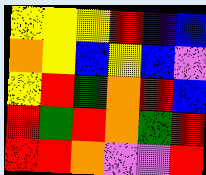[["yellow", "yellow", "yellow", "red", "indigo", "blue"], ["orange", "yellow", "blue", "yellow", "blue", "violet"], ["yellow", "red", "green", "orange", "red", "blue"], ["red", "green", "red", "orange", "green", "red"], ["red", "red", "orange", "violet", "violet", "red"]]